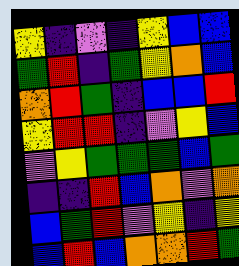[["yellow", "indigo", "violet", "indigo", "yellow", "blue", "blue"], ["green", "red", "indigo", "green", "yellow", "orange", "blue"], ["orange", "red", "green", "indigo", "blue", "blue", "red"], ["yellow", "red", "red", "indigo", "violet", "yellow", "blue"], ["violet", "yellow", "green", "green", "green", "blue", "green"], ["indigo", "indigo", "red", "blue", "orange", "violet", "orange"], ["blue", "green", "red", "violet", "yellow", "indigo", "yellow"], ["blue", "red", "blue", "orange", "orange", "red", "green"]]